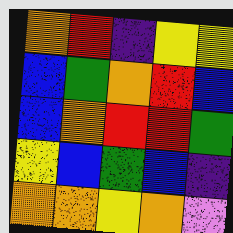[["orange", "red", "indigo", "yellow", "yellow"], ["blue", "green", "orange", "red", "blue"], ["blue", "orange", "red", "red", "green"], ["yellow", "blue", "green", "blue", "indigo"], ["orange", "orange", "yellow", "orange", "violet"]]